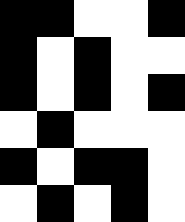[["black", "black", "white", "white", "black"], ["black", "white", "black", "white", "white"], ["black", "white", "black", "white", "black"], ["white", "black", "white", "white", "white"], ["black", "white", "black", "black", "white"], ["white", "black", "white", "black", "white"]]